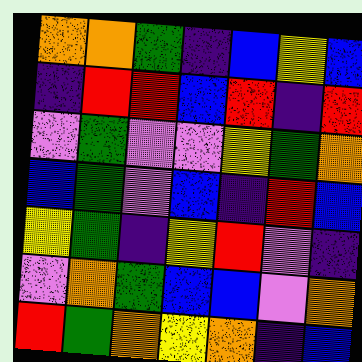[["orange", "orange", "green", "indigo", "blue", "yellow", "blue"], ["indigo", "red", "red", "blue", "red", "indigo", "red"], ["violet", "green", "violet", "violet", "yellow", "green", "orange"], ["blue", "green", "violet", "blue", "indigo", "red", "blue"], ["yellow", "green", "indigo", "yellow", "red", "violet", "indigo"], ["violet", "orange", "green", "blue", "blue", "violet", "orange"], ["red", "green", "orange", "yellow", "orange", "indigo", "blue"]]